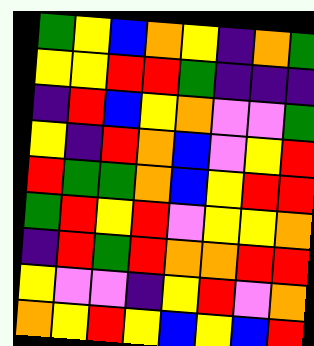[["green", "yellow", "blue", "orange", "yellow", "indigo", "orange", "green"], ["yellow", "yellow", "red", "red", "green", "indigo", "indigo", "indigo"], ["indigo", "red", "blue", "yellow", "orange", "violet", "violet", "green"], ["yellow", "indigo", "red", "orange", "blue", "violet", "yellow", "red"], ["red", "green", "green", "orange", "blue", "yellow", "red", "red"], ["green", "red", "yellow", "red", "violet", "yellow", "yellow", "orange"], ["indigo", "red", "green", "red", "orange", "orange", "red", "red"], ["yellow", "violet", "violet", "indigo", "yellow", "red", "violet", "orange"], ["orange", "yellow", "red", "yellow", "blue", "yellow", "blue", "red"]]